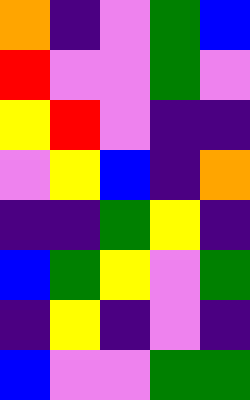[["orange", "indigo", "violet", "green", "blue"], ["red", "violet", "violet", "green", "violet"], ["yellow", "red", "violet", "indigo", "indigo"], ["violet", "yellow", "blue", "indigo", "orange"], ["indigo", "indigo", "green", "yellow", "indigo"], ["blue", "green", "yellow", "violet", "green"], ["indigo", "yellow", "indigo", "violet", "indigo"], ["blue", "violet", "violet", "green", "green"]]